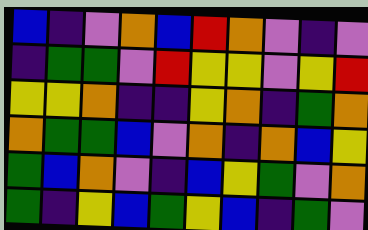[["blue", "indigo", "violet", "orange", "blue", "red", "orange", "violet", "indigo", "violet"], ["indigo", "green", "green", "violet", "red", "yellow", "yellow", "violet", "yellow", "red"], ["yellow", "yellow", "orange", "indigo", "indigo", "yellow", "orange", "indigo", "green", "orange"], ["orange", "green", "green", "blue", "violet", "orange", "indigo", "orange", "blue", "yellow"], ["green", "blue", "orange", "violet", "indigo", "blue", "yellow", "green", "violet", "orange"], ["green", "indigo", "yellow", "blue", "green", "yellow", "blue", "indigo", "green", "violet"]]